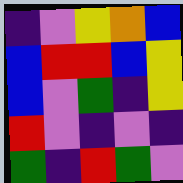[["indigo", "violet", "yellow", "orange", "blue"], ["blue", "red", "red", "blue", "yellow"], ["blue", "violet", "green", "indigo", "yellow"], ["red", "violet", "indigo", "violet", "indigo"], ["green", "indigo", "red", "green", "violet"]]